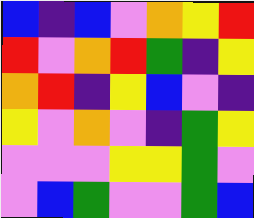[["blue", "indigo", "blue", "violet", "orange", "yellow", "red"], ["red", "violet", "orange", "red", "green", "indigo", "yellow"], ["orange", "red", "indigo", "yellow", "blue", "violet", "indigo"], ["yellow", "violet", "orange", "violet", "indigo", "green", "yellow"], ["violet", "violet", "violet", "yellow", "yellow", "green", "violet"], ["violet", "blue", "green", "violet", "violet", "green", "blue"]]